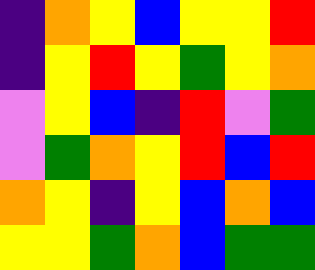[["indigo", "orange", "yellow", "blue", "yellow", "yellow", "red"], ["indigo", "yellow", "red", "yellow", "green", "yellow", "orange"], ["violet", "yellow", "blue", "indigo", "red", "violet", "green"], ["violet", "green", "orange", "yellow", "red", "blue", "red"], ["orange", "yellow", "indigo", "yellow", "blue", "orange", "blue"], ["yellow", "yellow", "green", "orange", "blue", "green", "green"]]